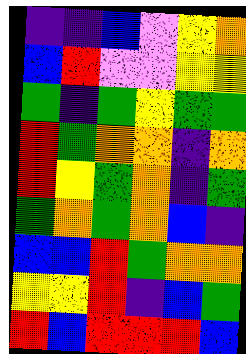[["indigo", "indigo", "blue", "violet", "yellow", "orange"], ["blue", "red", "violet", "violet", "yellow", "yellow"], ["green", "indigo", "green", "yellow", "green", "green"], ["red", "green", "orange", "orange", "indigo", "orange"], ["red", "yellow", "green", "orange", "indigo", "green"], ["green", "orange", "green", "orange", "blue", "indigo"], ["blue", "blue", "red", "green", "orange", "orange"], ["yellow", "yellow", "red", "indigo", "blue", "green"], ["red", "blue", "red", "red", "red", "blue"]]